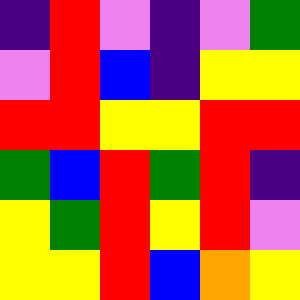[["indigo", "red", "violet", "indigo", "violet", "green"], ["violet", "red", "blue", "indigo", "yellow", "yellow"], ["red", "red", "yellow", "yellow", "red", "red"], ["green", "blue", "red", "green", "red", "indigo"], ["yellow", "green", "red", "yellow", "red", "violet"], ["yellow", "yellow", "red", "blue", "orange", "yellow"]]